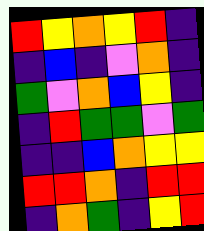[["red", "yellow", "orange", "yellow", "red", "indigo"], ["indigo", "blue", "indigo", "violet", "orange", "indigo"], ["green", "violet", "orange", "blue", "yellow", "indigo"], ["indigo", "red", "green", "green", "violet", "green"], ["indigo", "indigo", "blue", "orange", "yellow", "yellow"], ["red", "red", "orange", "indigo", "red", "red"], ["indigo", "orange", "green", "indigo", "yellow", "red"]]